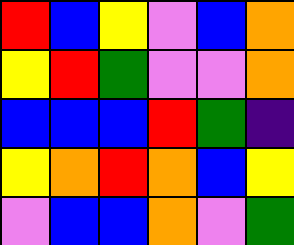[["red", "blue", "yellow", "violet", "blue", "orange"], ["yellow", "red", "green", "violet", "violet", "orange"], ["blue", "blue", "blue", "red", "green", "indigo"], ["yellow", "orange", "red", "orange", "blue", "yellow"], ["violet", "blue", "blue", "orange", "violet", "green"]]